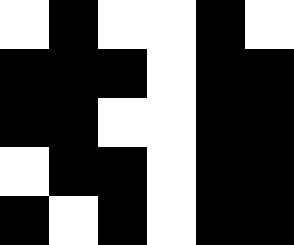[["white", "black", "white", "white", "black", "white"], ["black", "black", "black", "white", "black", "black"], ["black", "black", "white", "white", "black", "black"], ["white", "black", "black", "white", "black", "black"], ["black", "white", "black", "white", "black", "black"]]